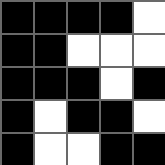[["black", "black", "black", "black", "white"], ["black", "black", "white", "white", "white"], ["black", "black", "black", "white", "black"], ["black", "white", "black", "black", "white"], ["black", "white", "white", "black", "black"]]